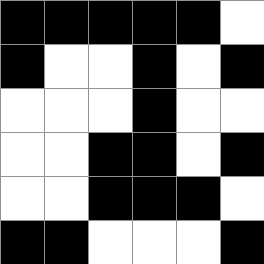[["black", "black", "black", "black", "black", "white"], ["black", "white", "white", "black", "white", "black"], ["white", "white", "white", "black", "white", "white"], ["white", "white", "black", "black", "white", "black"], ["white", "white", "black", "black", "black", "white"], ["black", "black", "white", "white", "white", "black"]]